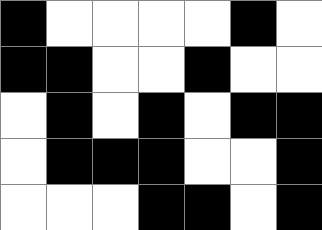[["black", "white", "white", "white", "white", "black", "white"], ["black", "black", "white", "white", "black", "white", "white"], ["white", "black", "white", "black", "white", "black", "black"], ["white", "black", "black", "black", "white", "white", "black"], ["white", "white", "white", "black", "black", "white", "black"]]